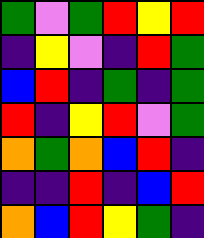[["green", "violet", "green", "red", "yellow", "red"], ["indigo", "yellow", "violet", "indigo", "red", "green"], ["blue", "red", "indigo", "green", "indigo", "green"], ["red", "indigo", "yellow", "red", "violet", "green"], ["orange", "green", "orange", "blue", "red", "indigo"], ["indigo", "indigo", "red", "indigo", "blue", "red"], ["orange", "blue", "red", "yellow", "green", "indigo"]]